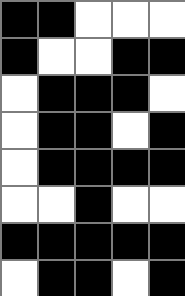[["black", "black", "white", "white", "white"], ["black", "white", "white", "black", "black"], ["white", "black", "black", "black", "white"], ["white", "black", "black", "white", "black"], ["white", "black", "black", "black", "black"], ["white", "white", "black", "white", "white"], ["black", "black", "black", "black", "black"], ["white", "black", "black", "white", "black"]]